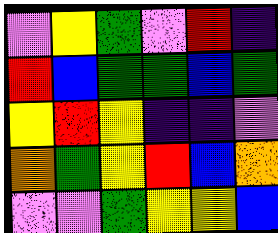[["violet", "yellow", "green", "violet", "red", "indigo"], ["red", "blue", "green", "green", "blue", "green"], ["yellow", "red", "yellow", "indigo", "indigo", "violet"], ["orange", "green", "yellow", "red", "blue", "orange"], ["violet", "violet", "green", "yellow", "yellow", "blue"]]